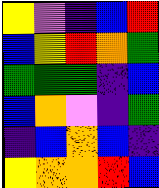[["yellow", "violet", "indigo", "blue", "red"], ["blue", "yellow", "red", "orange", "green"], ["green", "green", "green", "indigo", "blue"], ["blue", "orange", "violet", "indigo", "green"], ["indigo", "blue", "orange", "blue", "indigo"], ["yellow", "orange", "orange", "red", "blue"]]